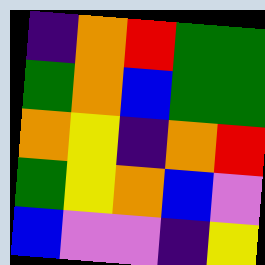[["indigo", "orange", "red", "green", "green"], ["green", "orange", "blue", "green", "green"], ["orange", "yellow", "indigo", "orange", "red"], ["green", "yellow", "orange", "blue", "violet"], ["blue", "violet", "violet", "indigo", "yellow"]]